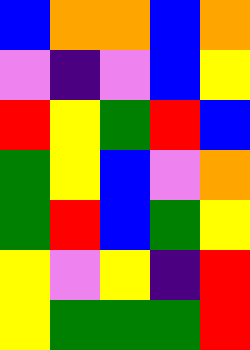[["blue", "orange", "orange", "blue", "orange"], ["violet", "indigo", "violet", "blue", "yellow"], ["red", "yellow", "green", "red", "blue"], ["green", "yellow", "blue", "violet", "orange"], ["green", "red", "blue", "green", "yellow"], ["yellow", "violet", "yellow", "indigo", "red"], ["yellow", "green", "green", "green", "red"]]